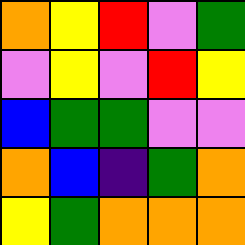[["orange", "yellow", "red", "violet", "green"], ["violet", "yellow", "violet", "red", "yellow"], ["blue", "green", "green", "violet", "violet"], ["orange", "blue", "indigo", "green", "orange"], ["yellow", "green", "orange", "orange", "orange"]]